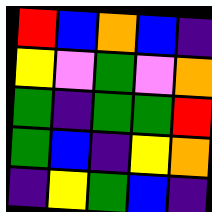[["red", "blue", "orange", "blue", "indigo"], ["yellow", "violet", "green", "violet", "orange"], ["green", "indigo", "green", "green", "red"], ["green", "blue", "indigo", "yellow", "orange"], ["indigo", "yellow", "green", "blue", "indigo"]]